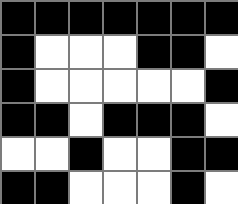[["black", "black", "black", "black", "black", "black", "black"], ["black", "white", "white", "white", "black", "black", "white"], ["black", "white", "white", "white", "white", "white", "black"], ["black", "black", "white", "black", "black", "black", "white"], ["white", "white", "black", "white", "white", "black", "black"], ["black", "black", "white", "white", "white", "black", "white"]]